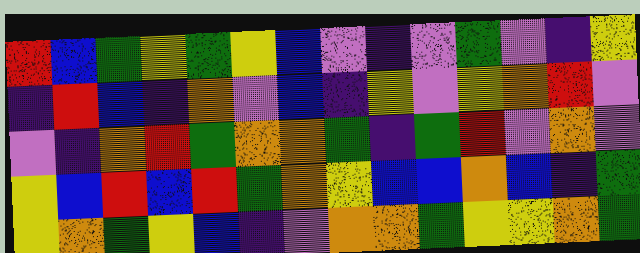[["red", "blue", "green", "yellow", "green", "yellow", "blue", "violet", "indigo", "violet", "green", "violet", "indigo", "yellow"], ["indigo", "red", "blue", "indigo", "orange", "violet", "blue", "indigo", "yellow", "violet", "yellow", "orange", "red", "violet"], ["violet", "indigo", "orange", "red", "green", "orange", "orange", "green", "indigo", "green", "red", "violet", "orange", "violet"], ["yellow", "blue", "red", "blue", "red", "green", "orange", "yellow", "blue", "blue", "orange", "blue", "indigo", "green"], ["yellow", "orange", "green", "yellow", "blue", "indigo", "violet", "orange", "orange", "green", "yellow", "yellow", "orange", "green"]]